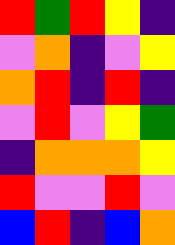[["red", "green", "red", "yellow", "indigo"], ["violet", "orange", "indigo", "violet", "yellow"], ["orange", "red", "indigo", "red", "indigo"], ["violet", "red", "violet", "yellow", "green"], ["indigo", "orange", "orange", "orange", "yellow"], ["red", "violet", "violet", "red", "violet"], ["blue", "red", "indigo", "blue", "orange"]]